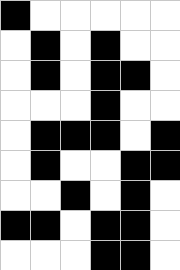[["black", "white", "white", "white", "white", "white"], ["white", "black", "white", "black", "white", "white"], ["white", "black", "white", "black", "black", "white"], ["white", "white", "white", "black", "white", "white"], ["white", "black", "black", "black", "white", "black"], ["white", "black", "white", "white", "black", "black"], ["white", "white", "black", "white", "black", "white"], ["black", "black", "white", "black", "black", "white"], ["white", "white", "white", "black", "black", "white"]]